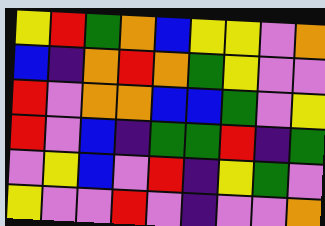[["yellow", "red", "green", "orange", "blue", "yellow", "yellow", "violet", "orange"], ["blue", "indigo", "orange", "red", "orange", "green", "yellow", "violet", "violet"], ["red", "violet", "orange", "orange", "blue", "blue", "green", "violet", "yellow"], ["red", "violet", "blue", "indigo", "green", "green", "red", "indigo", "green"], ["violet", "yellow", "blue", "violet", "red", "indigo", "yellow", "green", "violet"], ["yellow", "violet", "violet", "red", "violet", "indigo", "violet", "violet", "orange"]]